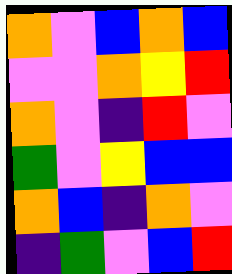[["orange", "violet", "blue", "orange", "blue"], ["violet", "violet", "orange", "yellow", "red"], ["orange", "violet", "indigo", "red", "violet"], ["green", "violet", "yellow", "blue", "blue"], ["orange", "blue", "indigo", "orange", "violet"], ["indigo", "green", "violet", "blue", "red"]]